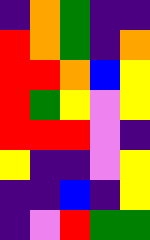[["indigo", "orange", "green", "indigo", "indigo"], ["red", "orange", "green", "indigo", "orange"], ["red", "red", "orange", "blue", "yellow"], ["red", "green", "yellow", "violet", "yellow"], ["red", "red", "red", "violet", "indigo"], ["yellow", "indigo", "indigo", "violet", "yellow"], ["indigo", "indigo", "blue", "indigo", "yellow"], ["indigo", "violet", "red", "green", "green"]]